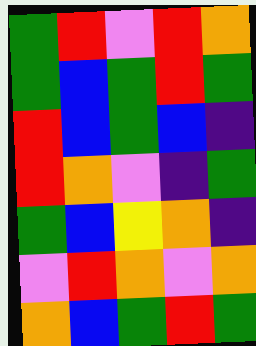[["green", "red", "violet", "red", "orange"], ["green", "blue", "green", "red", "green"], ["red", "blue", "green", "blue", "indigo"], ["red", "orange", "violet", "indigo", "green"], ["green", "blue", "yellow", "orange", "indigo"], ["violet", "red", "orange", "violet", "orange"], ["orange", "blue", "green", "red", "green"]]